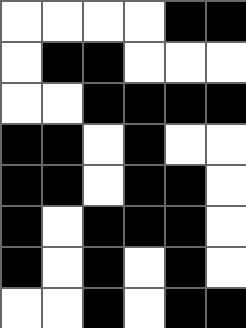[["white", "white", "white", "white", "black", "black"], ["white", "black", "black", "white", "white", "white"], ["white", "white", "black", "black", "black", "black"], ["black", "black", "white", "black", "white", "white"], ["black", "black", "white", "black", "black", "white"], ["black", "white", "black", "black", "black", "white"], ["black", "white", "black", "white", "black", "white"], ["white", "white", "black", "white", "black", "black"]]